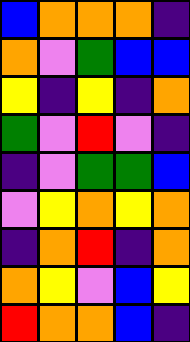[["blue", "orange", "orange", "orange", "indigo"], ["orange", "violet", "green", "blue", "blue"], ["yellow", "indigo", "yellow", "indigo", "orange"], ["green", "violet", "red", "violet", "indigo"], ["indigo", "violet", "green", "green", "blue"], ["violet", "yellow", "orange", "yellow", "orange"], ["indigo", "orange", "red", "indigo", "orange"], ["orange", "yellow", "violet", "blue", "yellow"], ["red", "orange", "orange", "blue", "indigo"]]